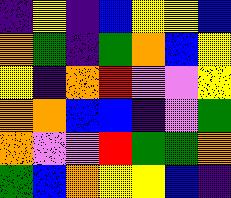[["indigo", "yellow", "indigo", "blue", "yellow", "yellow", "blue"], ["orange", "green", "indigo", "green", "orange", "blue", "yellow"], ["yellow", "indigo", "orange", "red", "violet", "violet", "yellow"], ["orange", "orange", "blue", "blue", "indigo", "violet", "green"], ["orange", "violet", "violet", "red", "green", "green", "orange"], ["green", "blue", "orange", "yellow", "yellow", "blue", "indigo"]]